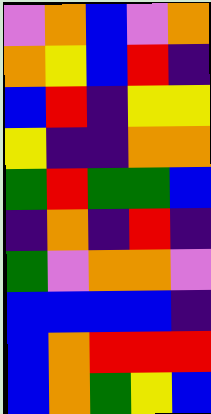[["violet", "orange", "blue", "violet", "orange"], ["orange", "yellow", "blue", "red", "indigo"], ["blue", "red", "indigo", "yellow", "yellow"], ["yellow", "indigo", "indigo", "orange", "orange"], ["green", "red", "green", "green", "blue"], ["indigo", "orange", "indigo", "red", "indigo"], ["green", "violet", "orange", "orange", "violet"], ["blue", "blue", "blue", "blue", "indigo"], ["blue", "orange", "red", "red", "red"], ["blue", "orange", "green", "yellow", "blue"]]